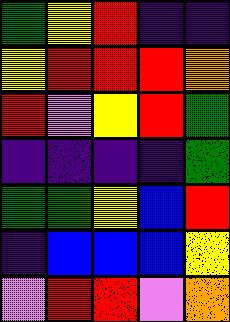[["green", "yellow", "red", "indigo", "indigo"], ["yellow", "red", "red", "red", "orange"], ["red", "violet", "yellow", "red", "green"], ["indigo", "indigo", "indigo", "indigo", "green"], ["green", "green", "yellow", "blue", "red"], ["indigo", "blue", "blue", "blue", "yellow"], ["violet", "red", "red", "violet", "orange"]]